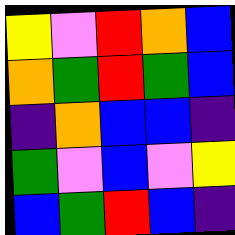[["yellow", "violet", "red", "orange", "blue"], ["orange", "green", "red", "green", "blue"], ["indigo", "orange", "blue", "blue", "indigo"], ["green", "violet", "blue", "violet", "yellow"], ["blue", "green", "red", "blue", "indigo"]]